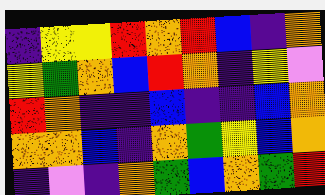[["indigo", "yellow", "yellow", "red", "orange", "red", "blue", "indigo", "orange"], ["yellow", "green", "orange", "blue", "red", "orange", "indigo", "yellow", "violet"], ["red", "orange", "indigo", "indigo", "blue", "indigo", "indigo", "blue", "orange"], ["orange", "orange", "blue", "indigo", "orange", "green", "yellow", "blue", "orange"], ["indigo", "violet", "indigo", "orange", "green", "blue", "orange", "green", "red"]]